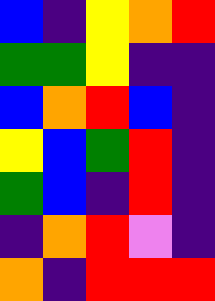[["blue", "indigo", "yellow", "orange", "red"], ["green", "green", "yellow", "indigo", "indigo"], ["blue", "orange", "red", "blue", "indigo"], ["yellow", "blue", "green", "red", "indigo"], ["green", "blue", "indigo", "red", "indigo"], ["indigo", "orange", "red", "violet", "indigo"], ["orange", "indigo", "red", "red", "red"]]